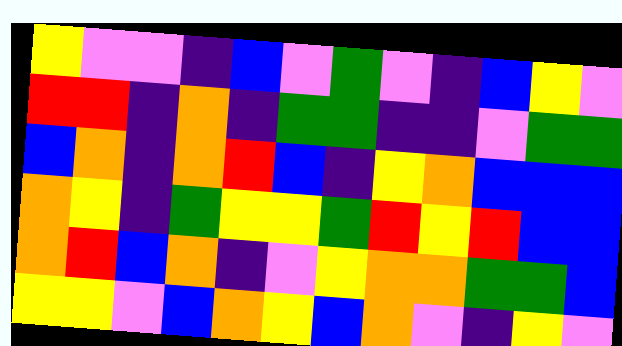[["yellow", "violet", "violet", "indigo", "blue", "violet", "green", "violet", "indigo", "blue", "yellow", "violet"], ["red", "red", "indigo", "orange", "indigo", "green", "green", "indigo", "indigo", "violet", "green", "green"], ["blue", "orange", "indigo", "orange", "red", "blue", "indigo", "yellow", "orange", "blue", "blue", "blue"], ["orange", "yellow", "indigo", "green", "yellow", "yellow", "green", "red", "yellow", "red", "blue", "blue"], ["orange", "red", "blue", "orange", "indigo", "violet", "yellow", "orange", "orange", "green", "green", "blue"], ["yellow", "yellow", "violet", "blue", "orange", "yellow", "blue", "orange", "violet", "indigo", "yellow", "violet"]]